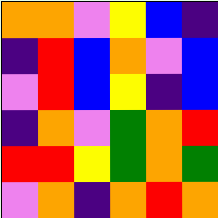[["orange", "orange", "violet", "yellow", "blue", "indigo"], ["indigo", "red", "blue", "orange", "violet", "blue"], ["violet", "red", "blue", "yellow", "indigo", "blue"], ["indigo", "orange", "violet", "green", "orange", "red"], ["red", "red", "yellow", "green", "orange", "green"], ["violet", "orange", "indigo", "orange", "red", "orange"]]